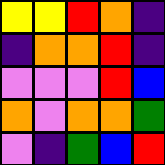[["yellow", "yellow", "red", "orange", "indigo"], ["indigo", "orange", "orange", "red", "indigo"], ["violet", "violet", "violet", "red", "blue"], ["orange", "violet", "orange", "orange", "green"], ["violet", "indigo", "green", "blue", "red"]]